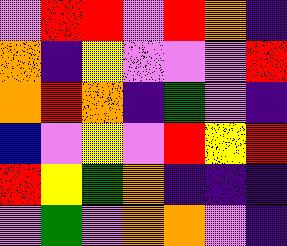[["violet", "red", "red", "violet", "red", "orange", "indigo"], ["orange", "indigo", "yellow", "violet", "violet", "violet", "red"], ["orange", "red", "orange", "indigo", "green", "violet", "indigo"], ["blue", "violet", "yellow", "violet", "red", "yellow", "red"], ["red", "yellow", "green", "orange", "indigo", "indigo", "indigo"], ["violet", "green", "violet", "orange", "orange", "violet", "indigo"]]